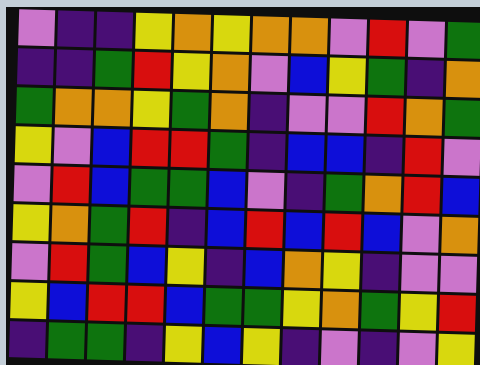[["violet", "indigo", "indigo", "yellow", "orange", "yellow", "orange", "orange", "violet", "red", "violet", "green"], ["indigo", "indigo", "green", "red", "yellow", "orange", "violet", "blue", "yellow", "green", "indigo", "orange"], ["green", "orange", "orange", "yellow", "green", "orange", "indigo", "violet", "violet", "red", "orange", "green"], ["yellow", "violet", "blue", "red", "red", "green", "indigo", "blue", "blue", "indigo", "red", "violet"], ["violet", "red", "blue", "green", "green", "blue", "violet", "indigo", "green", "orange", "red", "blue"], ["yellow", "orange", "green", "red", "indigo", "blue", "red", "blue", "red", "blue", "violet", "orange"], ["violet", "red", "green", "blue", "yellow", "indigo", "blue", "orange", "yellow", "indigo", "violet", "violet"], ["yellow", "blue", "red", "red", "blue", "green", "green", "yellow", "orange", "green", "yellow", "red"], ["indigo", "green", "green", "indigo", "yellow", "blue", "yellow", "indigo", "violet", "indigo", "violet", "yellow"]]